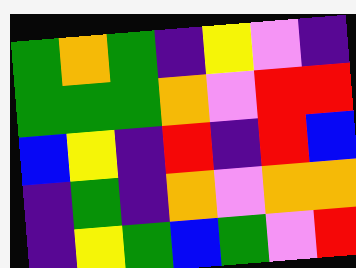[["green", "orange", "green", "indigo", "yellow", "violet", "indigo"], ["green", "green", "green", "orange", "violet", "red", "red"], ["blue", "yellow", "indigo", "red", "indigo", "red", "blue"], ["indigo", "green", "indigo", "orange", "violet", "orange", "orange"], ["indigo", "yellow", "green", "blue", "green", "violet", "red"]]